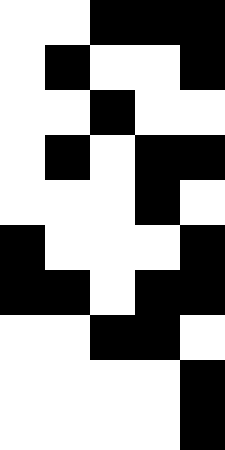[["white", "white", "black", "black", "black"], ["white", "black", "white", "white", "black"], ["white", "white", "black", "white", "white"], ["white", "black", "white", "black", "black"], ["white", "white", "white", "black", "white"], ["black", "white", "white", "white", "black"], ["black", "black", "white", "black", "black"], ["white", "white", "black", "black", "white"], ["white", "white", "white", "white", "black"], ["white", "white", "white", "white", "black"]]